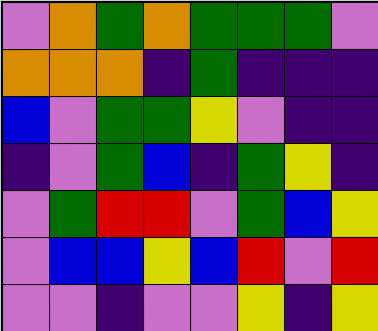[["violet", "orange", "green", "orange", "green", "green", "green", "violet"], ["orange", "orange", "orange", "indigo", "green", "indigo", "indigo", "indigo"], ["blue", "violet", "green", "green", "yellow", "violet", "indigo", "indigo"], ["indigo", "violet", "green", "blue", "indigo", "green", "yellow", "indigo"], ["violet", "green", "red", "red", "violet", "green", "blue", "yellow"], ["violet", "blue", "blue", "yellow", "blue", "red", "violet", "red"], ["violet", "violet", "indigo", "violet", "violet", "yellow", "indigo", "yellow"]]